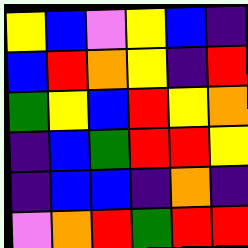[["yellow", "blue", "violet", "yellow", "blue", "indigo"], ["blue", "red", "orange", "yellow", "indigo", "red"], ["green", "yellow", "blue", "red", "yellow", "orange"], ["indigo", "blue", "green", "red", "red", "yellow"], ["indigo", "blue", "blue", "indigo", "orange", "indigo"], ["violet", "orange", "red", "green", "red", "red"]]